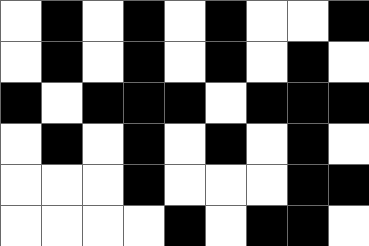[["white", "black", "white", "black", "white", "black", "white", "white", "black"], ["white", "black", "white", "black", "white", "black", "white", "black", "white"], ["black", "white", "black", "black", "black", "white", "black", "black", "black"], ["white", "black", "white", "black", "white", "black", "white", "black", "white"], ["white", "white", "white", "black", "white", "white", "white", "black", "black"], ["white", "white", "white", "white", "black", "white", "black", "black", "white"]]